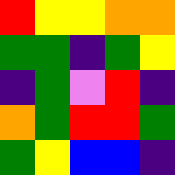[["red", "yellow", "yellow", "orange", "orange"], ["green", "green", "indigo", "green", "yellow"], ["indigo", "green", "violet", "red", "indigo"], ["orange", "green", "red", "red", "green"], ["green", "yellow", "blue", "blue", "indigo"]]